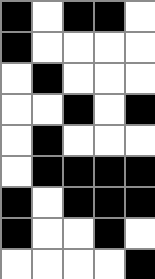[["black", "white", "black", "black", "white"], ["black", "white", "white", "white", "white"], ["white", "black", "white", "white", "white"], ["white", "white", "black", "white", "black"], ["white", "black", "white", "white", "white"], ["white", "black", "black", "black", "black"], ["black", "white", "black", "black", "black"], ["black", "white", "white", "black", "white"], ["white", "white", "white", "white", "black"]]